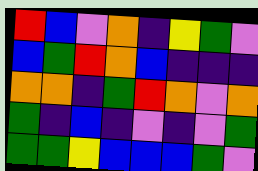[["red", "blue", "violet", "orange", "indigo", "yellow", "green", "violet"], ["blue", "green", "red", "orange", "blue", "indigo", "indigo", "indigo"], ["orange", "orange", "indigo", "green", "red", "orange", "violet", "orange"], ["green", "indigo", "blue", "indigo", "violet", "indigo", "violet", "green"], ["green", "green", "yellow", "blue", "blue", "blue", "green", "violet"]]